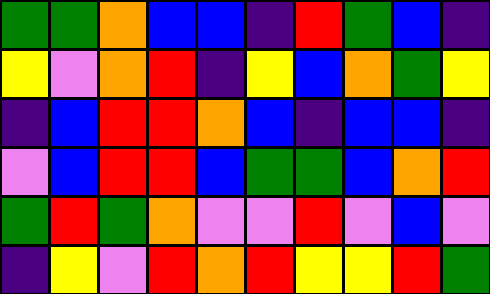[["green", "green", "orange", "blue", "blue", "indigo", "red", "green", "blue", "indigo"], ["yellow", "violet", "orange", "red", "indigo", "yellow", "blue", "orange", "green", "yellow"], ["indigo", "blue", "red", "red", "orange", "blue", "indigo", "blue", "blue", "indigo"], ["violet", "blue", "red", "red", "blue", "green", "green", "blue", "orange", "red"], ["green", "red", "green", "orange", "violet", "violet", "red", "violet", "blue", "violet"], ["indigo", "yellow", "violet", "red", "orange", "red", "yellow", "yellow", "red", "green"]]